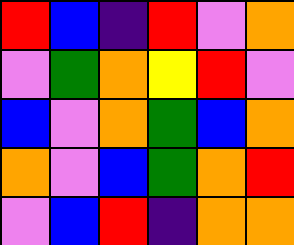[["red", "blue", "indigo", "red", "violet", "orange"], ["violet", "green", "orange", "yellow", "red", "violet"], ["blue", "violet", "orange", "green", "blue", "orange"], ["orange", "violet", "blue", "green", "orange", "red"], ["violet", "blue", "red", "indigo", "orange", "orange"]]